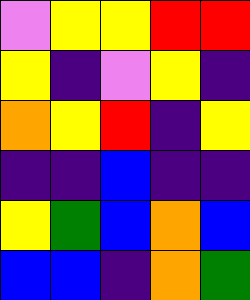[["violet", "yellow", "yellow", "red", "red"], ["yellow", "indigo", "violet", "yellow", "indigo"], ["orange", "yellow", "red", "indigo", "yellow"], ["indigo", "indigo", "blue", "indigo", "indigo"], ["yellow", "green", "blue", "orange", "blue"], ["blue", "blue", "indigo", "orange", "green"]]